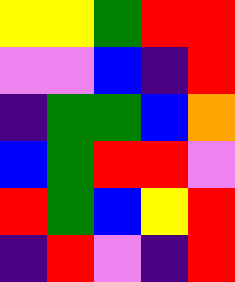[["yellow", "yellow", "green", "red", "red"], ["violet", "violet", "blue", "indigo", "red"], ["indigo", "green", "green", "blue", "orange"], ["blue", "green", "red", "red", "violet"], ["red", "green", "blue", "yellow", "red"], ["indigo", "red", "violet", "indigo", "red"]]